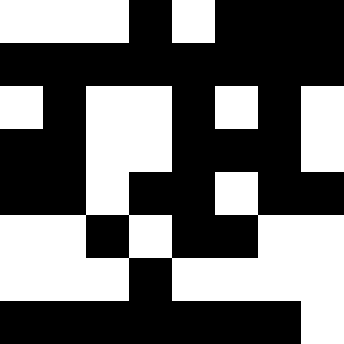[["white", "white", "white", "black", "white", "black", "black", "black"], ["black", "black", "black", "black", "black", "black", "black", "black"], ["white", "black", "white", "white", "black", "white", "black", "white"], ["black", "black", "white", "white", "black", "black", "black", "white"], ["black", "black", "white", "black", "black", "white", "black", "black"], ["white", "white", "black", "white", "black", "black", "white", "white"], ["white", "white", "white", "black", "white", "white", "white", "white"], ["black", "black", "black", "black", "black", "black", "black", "white"]]